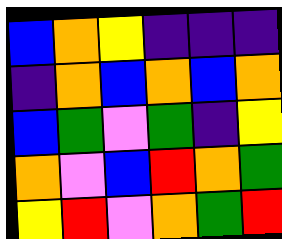[["blue", "orange", "yellow", "indigo", "indigo", "indigo"], ["indigo", "orange", "blue", "orange", "blue", "orange"], ["blue", "green", "violet", "green", "indigo", "yellow"], ["orange", "violet", "blue", "red", "orange", "green"], ["yellow", "red", "violet", "orange", "green", "red"]]